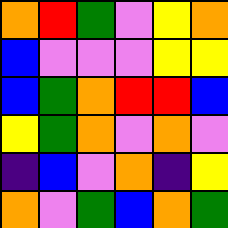[["orange", "red", "green", "violet", "yellow", "orange"], ["blue", "violet", "violet", "violet", "yellow", "yellow"], ["blue", "green", "orange", "red", "red", "blue"], ["yellow", "green", "orange", "violet", "orange", "violet"], ["indigo", "blue", "violet", "orange", "indigo", "yellow"], ["orange", "violet", "green", "blue", "orange", "green"]]